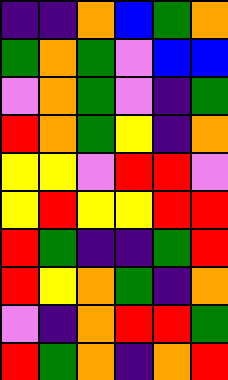[["indigo", "indigo", "orange", "blue", "green", "orange"], ["green", "orange", "green", "violet", "blue", "blue"], ["violet", "orange", "green", "violet", "indigo", "green"], ["red", "orange", "green", "yellow", "indigo", "orange"], ["yellow", "yellow", "violet", "red", "red", "violet"], ["yellow", "red", "yellow", "yellow", "red", "red"], ["red", "green", "indigo", "indigo", "green", "red"], ["red", "yellow", "orange", "green", "indigo", "orange"], ["violet", "indigo", "orange", "red", "red", "green"], ["red", "green", "orange", "indigo", "orange", "red"]]